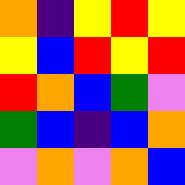[["orange", "indigo", "yellow", "red", "yellow"], ["yellow", "blue", "red", "yellow", "red"], ["red", "orange", "blue", "green", "violet"], ["green", "blue", "indigo", "blue", "orange"], ["violet", "orange", "violet", "orange", "blue"]]